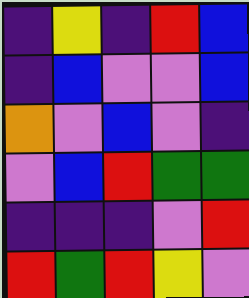[["indigo", "yellow", "indigo", "red", "blue"], ["indigo", "blue", "violet", "violet", "blue"], ["orange", "violet", "blue", "violet", "indigo"], ["violet", "blue", "red", "green", "green"], ["indigo", "indigo", "indigo", "violet", "red"], ["red", "green", "red", "yellow", "violet"]]